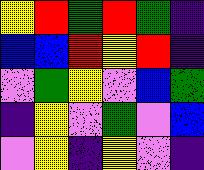[["yellow", "red", "green", "red", "green", "indigo"], ["blue", "blue", "red", "yellow", "red", "indigo"], ["violet", "green", "yellow", "violet", "blue", "green"], ["indigo", "yellow", "violet", "green", "violet", "blue"], ["violet", "yellow", "indigo", "yellow", "violet", "indigo"]]